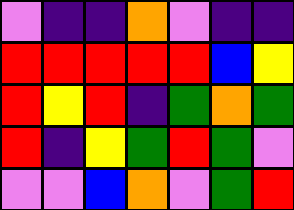[["violet", "indigo", "indigo", "orange", "violet", "indigo", "indigo"], ["red", "red", "red", "red", "red", "blue", "yellow"], ["red", "yellow", "red", "indigo", "green", "orange", "green"], ["red", "indigo", "yellow", "green", "red", "green", "violet"], ["violet", "violet", "blue", "orange", "violet", "green", "red"]]